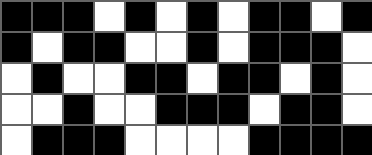[["black", "black", "black", "white", "black", "white", "black", "white", "black", "black", "white", "black"], ["black", "white", "black", "black", "white", "white", "black", "white", "black", "black", "black", "white"], ["white", "black", "white", "white", "black", "black", "white", "black", "black", "white", "black", "white"], ["white", "white", "black", "white", "white", "black", "black", "black", "white", "black", "black", "white"], ["white", "black", "black", "black", "white", "white", "white", "white", "black", "black", "black", "black"]]